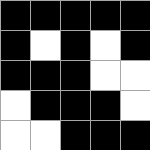[["black", "black", "black", "black", "black"], ["black", "white", "black", "white", "black"], ["black", "black", "black", "white", "white"], ["white", "black", "black", "black", "white"], ["white", "white", "black", "black", "black"]]